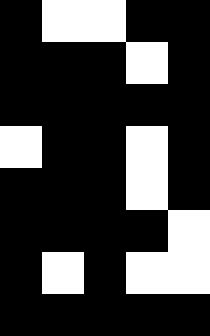[["black", "white", "white", "black", "black"], ["black", "black", "black", "white", "black"], ["black", "black", "black", "black", "black"], ["white", "black", "black", "white", "black"], ["black", "black", "black", "white", "black"], ["black", "black", "black", "black", "white"], ["black", "white", "black", "white", "white"], ["black", "black", "black", "black", "black"]]